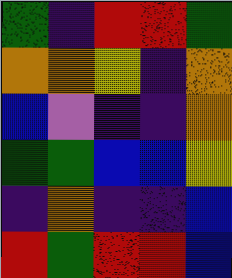[["green", "indigo", "red", "red", "green"], ["orange", "orange", "yellow", "indigo", "orange"], ["blue", "violet", "indigo", "indigo", "orange"], ["green", "green", "blue", "blue", "yellow"], ["indigo", "orange", "indigo", "indigo", "blue"], ["red", "green", "red", "red", "blue"]]